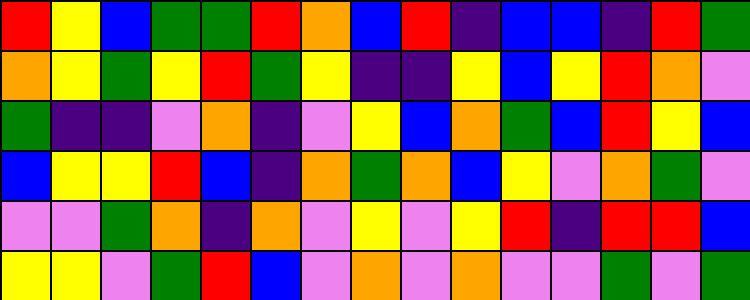[["red", "yellow", "blue", "green", "green", "red", "orange", "blue", "red", "indigo", "blue", "blue", "indigo", "red", "green"], ["orange", "yellow", "green", "yellow", "red", "green", "yellow", "indigo", "indigo", "yellow", "blue", "yellow", "red", "orange", "violet"], ["green", "indigo", "indigo", "violet", "orange", "indigo", "violet", "yellow", "blue", "orange", "green", "blue", "red", "yellow", "blue"], ["blue", "yellow", "yellow", "red", "blue", "indigo", "orange", "green", "orange", "blue", "yellow", "violet", "orange", "green", "violet"], ["violet", "violet", "green", "orange", "indigo", "orange", "violet", "yellow", "violet", "yellow", "red", "indigo", "red", "red", "blue"], ["yellow", "yellow", "violet", "green", "red", "blue", "violet", "orange", "violet", "orange", "violet", "violet", "green", "violet", "green"]]